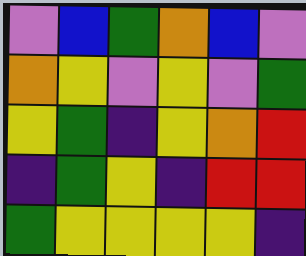[["violet", "blue", "green", "orange", "blue", "violet"], ["orange", "yellow", "violet", "yellow", "violet", "green"], ["yellow", "green", "indigo", "yellow", "orange", "red"], ["indigo", "green", "yellow", "indigo", "red", "red"], ["green", "yellow", "yellow", "yellow", "yellow", "indigo"]]